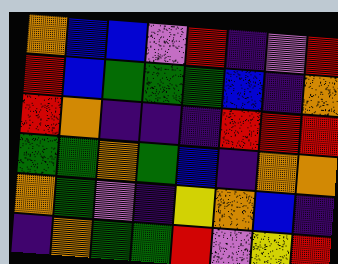[["orange", "blue", "blue", "violet", "red", "indigo", "violet", "red"], ["red", "blue", "green", "green", "green", "blue", "indigo", "orange"], ["red", "orange", "indigo", "indigo", "indigo", "red", "red", "red"], ["green", "green", "orange", "green", "blue", "indigo", "orange", "orange"], ["orange", "green", "violet", "indigo", "yellow", "orange", "blue", "indigo"], ["indigo", "orange", "green", "green", "red", "violet", "yellow", "red"]]